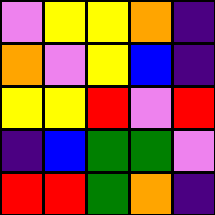[["violet", "yellow", "yellow", "orange", "indigo"], ["orange", "violet", "yellow", "blue", "indigo"], ["yellow", "yellow", "red", "violet", "red"], ["indigo", "blue", "green", "green", "violet"], ["red", "red", "green", "orange", "indigo"]]